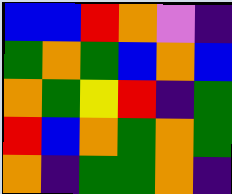[["blue", "blue", "red", "orange", "violet", "indigo"], ["green", "orange", "green", "blue", "orange", "blue"], ["orange", "green", "yellow", "red", "indigo", "green"], ["red", "blue", "orange", "green", "orange", "green"], ["orange", "indigo", "green", "green", "orange", "indigo"]]